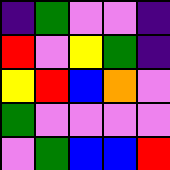[["indigo", "green", "violet", "violet", "indigo"], ["red", "violet", "yellow", "green", "indigo"], ["yellow", "red", "blue", "orange", "violet"], ["green", "violet", "violet", "violet", "violet"], ["violet", "green", "blue", "blue", "red"]]